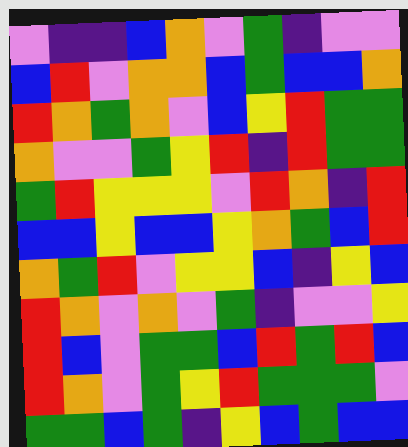[["violet", "indigo", "indigo", "blue", "orange", "violet", "green", "indigo", "violet", "violet"], ["blue", "red", "violet", "orange", "orange", "blue", "green", "blue", "blue", "orange"], ["red", "orange", "green", "orange", "violet", "blue", "yellow", "red", "green", "green"], ["orange", "violet", "violet", "green", "yellow", "red", "indigo", "red", "green", "green"], ["green", "red", "yellow", "yellow", "yellow", "violet", "red", "orange", "indigo", "red"], ["blue", "blue", "yellow", "blue", "blue", "yellow", "orange", "green", "blue", "red"], ["orange", "green", "red", "violet", "yellow", "yellow", "blue", "indigo", "yellow", "blue"], ["red", "orange", "violet", "orange", "violet", "green", "indigo", "violet", "violet", "yellow"], ["red", "blue", "violet", "green", "green", "blue", "red", "green", "red", "blue"], ["red", "orange", "violet", "green", "yellow", "red", "green", "green", "green", "violet"], ["green", "green", "blue", "green", "indigo", "yellow", "blue", "green", "blue", "blue"]]